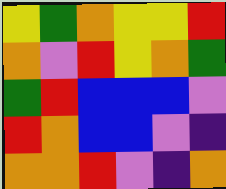[["yellow", "green", "orange", "yellow", "yellow", "red"], ["orange", "violet", "red", "yellow", "orange", "green"], ["green", "red", "blue", "blue", "blue", "violet"], ["red", "orange", "blue", "blue", "violet", "indigo"], ["orange", "orange", "red", "violet", "indigo", "orange"]]